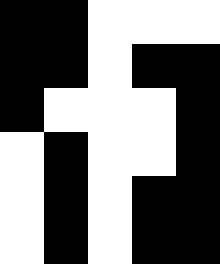[["black", "black", "white", "white", "white"], ["black", "black", "white", "black", "black"], ["black", "white", "white", "white", "black"], ["white", "black", "white", "white", "black"], ["white", "black", "white", "black", "black"], ["white", "black", "white", "black", "black"]]